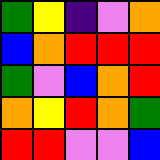[["green", "yellow", "indigo", "violet", "orange"], ["blue", "orange", "red", "red", "red"], ["green", "violet", "blue", "orange", "red"], ["orange", "yellow", "red", "orange", "green"], ["red", "red", "violet", "violet", "blue"]]